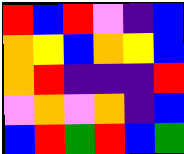[["red", "blue", "red", "violet", "indigo", "blue"], ["orange", "yellow", "blue", "orange", "yellow", "blue"], ["orange", "red", "indigo", "indigo", "indigo", "red"], ["violet", "orange", "violet", "orange", "indigo", "blue"], ["blue", "red", "green", "red", "blue", "green"]]